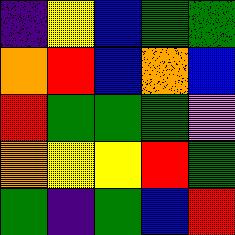[["indigo", "yellow", "blue", "green", "green"], ["orange", "red", "blue", "orange", "blue"], ["red", "green", "green", "green", "violet"], ["orange", "yellow", "yellow", "red", "green"], ["green", "indigo", "green", "blue", "red"]]